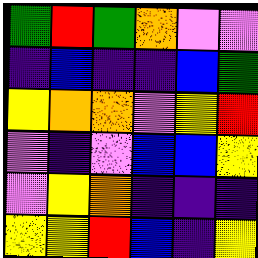[["green", "red", "green", "orange", "violet", "violet"], ["indigo", "blue", "indigo", "indigo", "blue", "green"], ["yellow", "orange", "orange", "violet", "yellow", "red"], ["violet", "indigo", "violet", "blue", "blue", "yellow"], ["violet", "yellow", "orange", "indigo", "indigo", "indigo"], ["yellow", "yellow", "red", "blue", "indigo", "yellow"]]